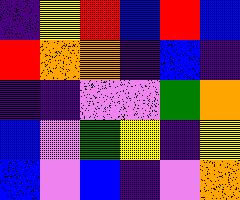[["indigo", "yellow", "red", "blue", "red", "blue"], ["red", "orange", "orange", "indigo", "blue", "indigo"], ["indigo", "indigo", "violet", "violet", "green", "orange"], ["blue", "violet", "green", "yellow", "indigo", "yellow"], ["blue", "violet", "blue", "indigo", "violet", "orange"]]